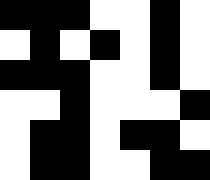[["black", "black", "black", "white", "white", "black", "white"], ["white", "black", "white", "black", "white", "black", "white"], ["black", "black", "black", "white", "white", "black", "white"], ["white", "white", "black", "white", "white", "white", "black"], ["white", "black", "black", "white", "black", "black", "white"], ["white", "black", "black", "white", "white", "black", "black"]]